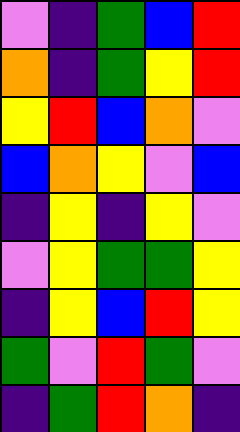[["violet", "indigo", "green", "blue", "red"], ["orange", "indigo", "green", "yellow", "red"], ["yellow", "red", "blue", "orange", "violet"], ["blue", "orange", "yellow", "violet", "blue"], ["indigo", "yellow", "indigo", "yellow", "violet"], ["violet", "yellow", "green", "green", "yellow"], ["indigo", "yellow", "blue", "red", "yellow"], ["green", "violet", "red", "green", "violet"], ["indigo", "green", "red", "orange", "indigo"]]